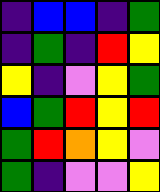[["indigo", "blue", "blue", "indigo", "green"], ["indigo", "green", "indigo", "red", "yellow"], ["yellow", "indigo", "violet", "yellow", "green"], ["blue", "green", "red", "yellow", "red"], ["green", "red", "orange", "yellow", "violet"], ["green", "indigo", "violet", "violet", "yellow"]]